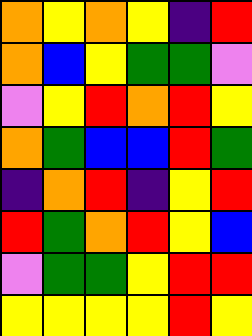[["orange", "yellow", "orange", "yellow", "indigo", "red"], ["orange", "blue", "yellow", "green", "green", "violet"], ["violet", "yellow", "red", "orange", "red", "yellow"], ["orange", "green", "blue", "blue", "red", "green"], ["indigo", "orange", "red", "indigo", "yellow", "red"], ["red", "green", "orange", "red", "yellow", "blue"], ["violet", "green", "green", "yellow", "red", "red"], ["yellow", "yellow", "yellow", "yellow", "red", "yellow"]]